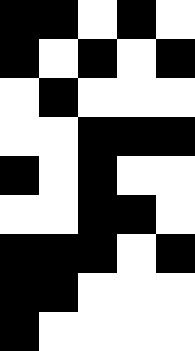[["black", "black", "white", "black", "white"], ["black", "white", "black", "white", "black"], ["white", "black", "white", "white", "white"], ["white", "white", "black", "black", "black"], ["black", "white", "black", "white", "white"], ["white", "white", "black", "black", "white"], ["black", "black", "black", "white", "black"], ["black", "black", "white", "white", "white"], ["black", "white", "white", "white", "white"]]